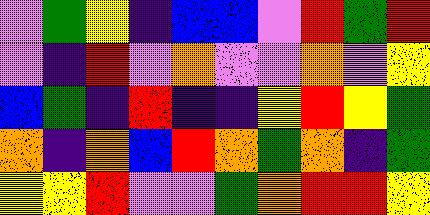[["violet", "green", "yellow", "indigo", "blue", "blue", "violet", "red", "green", "red"], ["violet", "indigo", "red", "violet", "orange", "violet", "violet", "orange", "violet", "yellow"], ["blue", "green", "indigo", "red", "indigo", "indigo", "yellow", "red", "yellow", "green"], ["orange", "indigo", "orange", "blue", "red", "orange", "green", "orange", "indigo", "green"], ["yellow", "yellow", "red", "violet", "violet", "green", "orange", "red", "red", "yellow"]]